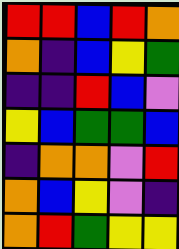[["red", "red", "blue", "red", "orange"], ["orange", "indigo", "blue", "yellow", "green"], ["indigo", "indigo", "red", "blue", "violet"], ["yellow", "blue", "green", "green", "blue"], ["indigo", "orange", "orange", "violet", "red"], ["orange", "blue", "yellow", "violet", "indigo"], ["orange", "red", "green", "yellow", "yellow"]]